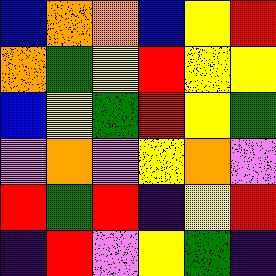[["blue", "orange", "orange", "blue", "yellow", "red"], ["orange", "green", "yellow", "red", "yellow", "yellow"], ["blue", "yellow", "green", "red", "yellow", "green"], ["violet", "orange", "violet", "yellow", "orange", "violet"], ["red", "green", "red", "indigo", "yellow", "red"], ["indigo", "red", "violet", "yellow", "green", "indigo"]]